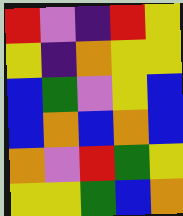[["red", "violet", "indigo", "red", "yellow"], ["yellow", "indigo", "orange", "yellow", "yellow"], ["blue", "green", "violet", "yellow", "blue"], ["blue", "orange", "blue", "orange", "blue"], ["orange", "violet", "red", "green", "yellow"], ["yellow", "yellow", "green", "blue", "orange"]]